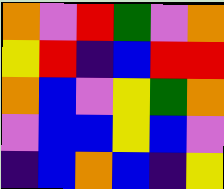[["orange", "violet", "red", "green", "violet", "orange"], ["yellow", "red", "indigo", "blue", "red", "red"], ["orange", "blue", "violet", "yellow", "green", "orange"], ["violet", "blue", "blue", "yellow", "blue", "violet"], ["indigo", "blue", "orange", "blue", "indigo", "yellow"]]